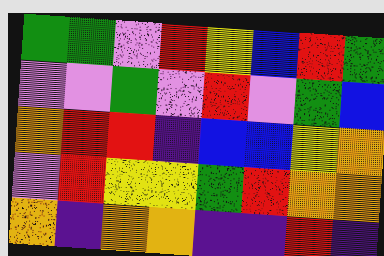[["green", "green", "violet", "red", "yellow", "blue", "red", "green"], ["violet", "violet", "green", "violet", "red", "violet", "green", "blue"], ["orange", "red", "red", "indigo", "blue", "blue", "yellow", "orange"], ["violet", "red", "yellow", "yellow", "green", "red", "orange", "orange"], ["orange", "indigo", "orange", "orange", "indigo", "indigo", "red", "indigo"]]